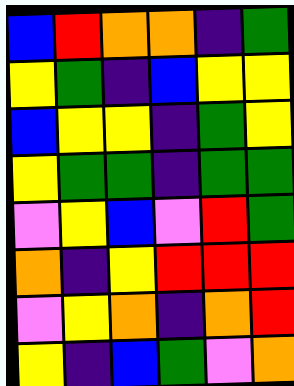[["blue", "red", "orange", "orange", "indigo", "green"], ["yellow", "green", "indigo", "blue", "yellow", "yellow"], ["blue", "yellow", "yellow", "indigo", "green", "yellow"], ["yellow", "green", "green", "indigo", "green", "green"], ["violet", "yellow", "blue", "violet", "red", "green"], ["orange", "indigo", "yellow", "red", "red", "red"], ["violet", "yellow", "orange", "indigo", "orange", "red"], ["yellow", "indigo", "blue", "green", "violet", "orange"]]